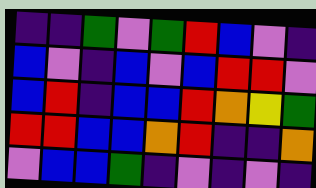[["indigo", "indigo", "green", "violet", "green", "red", "blue", "violet", "indigo"], ["blue", "violet", "indigo", "blue", "violet", "blue", "red", "red", "violet"], ["blue", "red", "indigo", "blue", "blue", "red", "orange", "yellow", "green"], ["red", "red", "blue", "blue", "orange", "red", "indigo", "indigo", "orange"], ["violet", "blue", "blue", "green", "indigo", "violet", "indigo", "violet", "indigo"]]